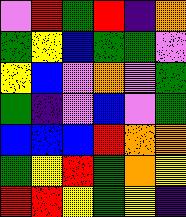[["violet", "red", "green", "red", "indigo", "orange"], ["green", "yellow", "blue", "green", "green", "violet"], ["yellow", "blue", "violet", "orange", "violet", "green"], ["green", "indigo", "violet", "blue", "violet", "green"], ["blue", "blue", "blue", "red", "orange", "orange"], ["green", "yellow", "red", "green", "orange", "yellow"], ["red", "red", "yellow", "green", "yellow", "indigo"]]